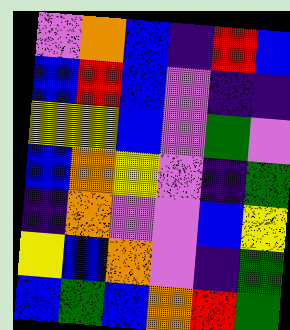[["violet", "orange", "blue", "indigo", "red", "blue"], ["blue", "red", "blue", "violet", "indigo", "indigo"], ["yellow", "yellow", "blue", "violet", "green", "violet"], ["blue", "orange", "yellow", "violet", "indigo", "green"], ["indigo", "orange", "violet", "violet", "blue", "yellow"], ["yellow", "blue", "orange", "violet", "indigo", "green"], ["blue", "green", "blue", "orange", "red", "green"]]